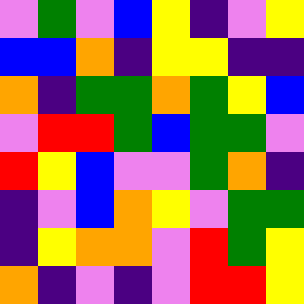[["violet", "green", "violet", "blue", "yellow", "indigo", "violet", "yellow"], ["blue", "blue", "orange", "indigo", "yellow", "yellow", "indigo", "indigo"], ["orange", "indigo", "green", "green", "orange", "green", "yellow", "blue"], ["violet", "red", "red", "green", "blue", "green", "green", "violet"], ["red", "yellow", "blue", "violet", "violet", "green", "orange", "indigo"], ["indigo", "violet", "blue", "orange", "yellow", "violet", "green", "green"], ["indigo", "yellow", "orange", "orange", "violet", "red", "green", "yellow"], ["orange", "indigo", "violet", "indigo", "violet", "red", "red", "yellow"]]